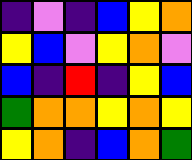[["indigo", "violet", "indigo", "blue", "yellow", "orange"], ["yellow", "blue", "violet", "yellow", "orange", "violet"], ["blue", "indigo", "red", "indigo", "yellow", "blue"], ["green", "orange", "orange", "yellow", "orange", "yellow"], ["yellow", "orange", "indigo", "blue", "orange", "green"]]